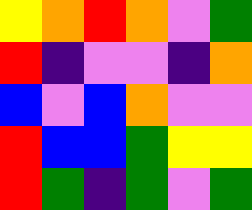[["yellow", "orange", "red", "orange", "violet", "green"], ["red", "indigo", "violet", "violet", "indigo", "orange"], ["blue", "violet", "blue", "orange", "violet", "violet"], ["red", "blue", "blue", "green", "yellow", "yellow"], ["red", "green", "indigo", "green", "violet", "green"]]